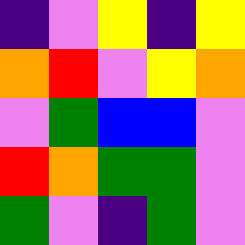[["indigo", "violet", "yellow", "indigo", "yellow"], ["orange", "red", "violet", "yellow", "orange"], ["violet", "green", "blue", "blue", "violet"], ["red", "orange", "green", "green", "violet"], ["green", "violet", "indigo", "green", "violet"]]